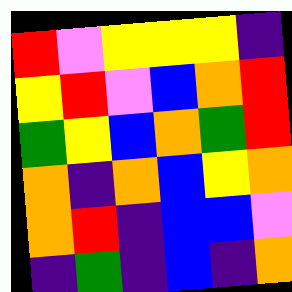[["red", "violet", "yellow", "yellow", "yellow", "indigo"], ["yellow", "red", "violet", "blue", "orange", "red"], ["green", "yellow", "blue", "orange", "green", "red"], ["orange", "indigo", "orange", "blue", "yellow", "orange"], ["orange", "red", "indigo", "blue", "blue", "violet"], ["indigo", "green", "indigo", "blue", "indigo", "orange"]]